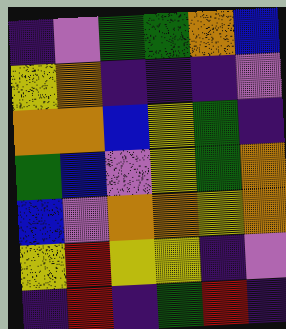[["indigo", "violet", "green", "green", "orange", "blue"], ["yellow", "orange", "indigo", "indigo", "indigo", "violet"], ["orange", "orange", "blue", "yellow", "green", "indigo"], ["green", "blue", "violet", "yellow", "green", "orange"], ["blue", "violet", "orange", "orange", "yellow", "orange"], ["yellow", "red", "yellow", "yellow", "indigo", "violet"], ["indigo", "red", "indigo", "green", "red", "indigo"]]